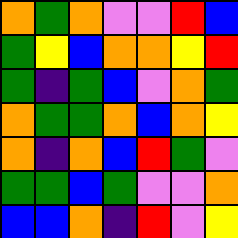[["orange", "green", "orange", "violet", "violet", "red", "blue"], ["green", "yellow", "blue", "orange", "orange", "yellow", "red"], ["green", "indigo", "green", "blue", "violet", "orange", "green"], ["orange", "green", "green", "orange", "blue", "orange", "yellow"], ["orange", "indigo", "orange", "blue", "red", "green", "violet"], ["green", "green", "blue", "green", "violet", "violet", "orange"], ["blue", "blue", "orange", "indigo", "red", "violet", "yellow"]]